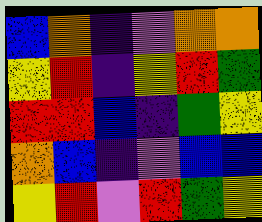[["blue", "orange", "indigo", "violet", "orange", "orange"], ["yellow", "red", "indigo", "yellow", "red", "green"], ["red", "red", "blue", "indigo", "green", "yellow"], ["orange", "blue", "indigo", "violet", "blue", "blue"], ["yellow", "red", "violet", "red", "green", "yellow"]]